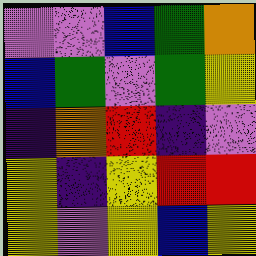[["violet", "violet", "blue", "green", "orange"], ["blue", "green", "violet", "green", "yellow"], ["indigo", "orange", "red", "indigo", "violet"], ["yellow", "indigo", "yellow", "red", "red"], ["yellow", "violet", "yellow", "blue", "yellow"]]